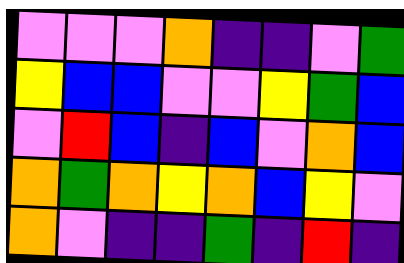[["violet", "violet", "violet", "orange", "indigo", "indigo", "violet", "green"], ["yellow", "blue", "blue", "violet", "violet", "yellow", "green", "blue"], ["violet", "red", "blue", "indigo", "blue", "violet", "orange", "blue"], ["orange", "green", "orange", "yellow", "orange", "blue", "yellow", "violet"], ["orange", "violet", "indigo", "indigo", "green", "indigo", "red", "indigo"]]